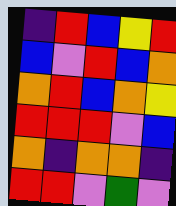[["indigo", "red", "blue", "yellow", "red"], ["blue", "violet", "red", "blue", "orange"], ["orange", "red", "blue", "orange", "yellow"], ["red", "red", "red", "violet", "blue"], ["orange", "indigo", "orange", "orange", "indigo"], ["red", "red", "violet", "green", "violet"]]